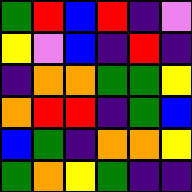[["green", "red", "blue", "red", "indigo", "violet"], ["yellow", "violet", "blue", "indigo", "red", "indigo"], ["indigo", "orange", "orange", "green", "green", "yellow"], ["orange", "red", "red", "indigo", "green", "blue"], ["blue", "green", "indigo", "orange", "orange", "yellow"], ["green", "orange", "yellow", "green", "indigo", "indigo"]]